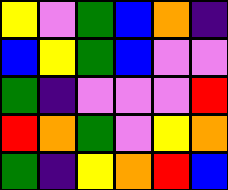[["yellow", "violet", "green", "blue", "orange", "indigo"], ["blue", "yellow", "green", "blue", "violet", "violet"], ["green", "indigo", "violet", "violet", "violet", "red"], ["red", "orange", "green", "violet", "yellow", "orange"], ["green", "indigo", "yellow", "orange", "red", "blue"]]